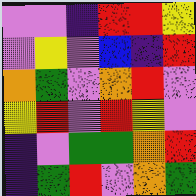[["violet", "violet", "indigo", "red", "red", "yellow"], ["violet", "yellow", "violet", "blue", "indigo", "red"], ["orange", "green", "violet", "orange", "red", "violet"], ["yellow", "red", "violet", "red", "yellow", "violet"], ["indigo", "violet", "green", "green", "orange", "red"], ["indigo", "green", "red", "violet", "orange", "green"]]